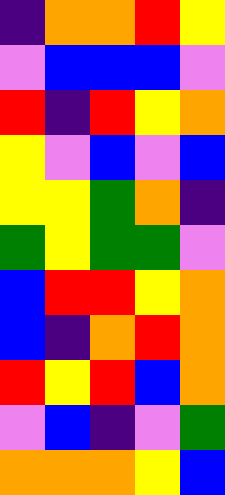[["indigo", "orange", "orange", "red", "yellow"], ["violet", "blue", "blue", "blue", "violet"], ["red", "indigo", "red", "yellow", "orange"], ["yellow", "violet", "blue", "violet", "blue"], ["yellow", "yellow", "green", "orange", "indigo"], ["green", "yellow", "green", "green", "violet"], ["blue", "red", "red", "yellow", "orange"], ["blue", "indigo", "orange", "red", "orange"], ["red", "yellow", "red", "blue", "orange"], ["violet", "blue", "indigo", "violet", "green"], ["orange", "orange", "orange", "yellow", "blue"]]